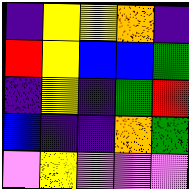[["indigo", "yellow", "yellow", "orange", "indigo"], ["red", "yellow", "blue", "blue", "green"], ["indigo", "yellow", "indigo", "green", "red"], ["blue", "indigo", "indigo", "orange", "green"], ["violet", "yellow", "violet", "violet", "violet"]]